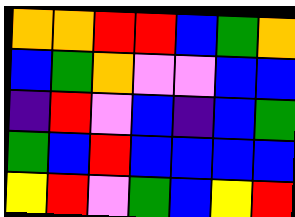[["orange", "orange", "red", "red", "blue", "green", "orange"], ["blue", "green", "orange", "violet", "violet", "blue", "blue"], ["indigo", "red", "violet", "blue", "indigo", "blue", "green"], ["green", "blue", "red", "blue", "blue", "blue", "blue"], ["yellow", "red", "violet", "green", "blue", "yellow", "red"]]